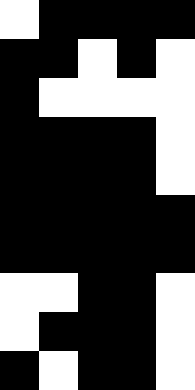[["white", "black", "black", "black", "black"], ["black", "black", "white", "black", "white"], ["black", "white", "white", "white", "white"], ["black", "black", "black", "black", "white"], ["black", "black", "black", "black", "white"], ["black", "black", "black", "black", "black"], ["black", "black", "black", "black", "black"], ["white", "white", "black", "black", "white"], ["white", "black", "black", "black", "white"], ["black", "white", "black", "black", "white"]]